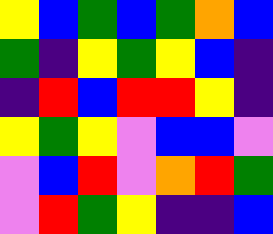[["yellow", "blue", "green", "blue", "green", "orange", "blue"], ["green", "indigo", "yellow", "green", "yellow", "blue", "indigo"], ["indigo", "red", "blue", "red", "red", "yellow", "indigo"], ["yellow", "green", "yellow", "violet", "blue", "blue", "violet"], ["violet", "blue", "red", "violet", "orange", "red", "green"], ["violet", "red", "green", "yellow", "indigo", "indigo", "blue"]]